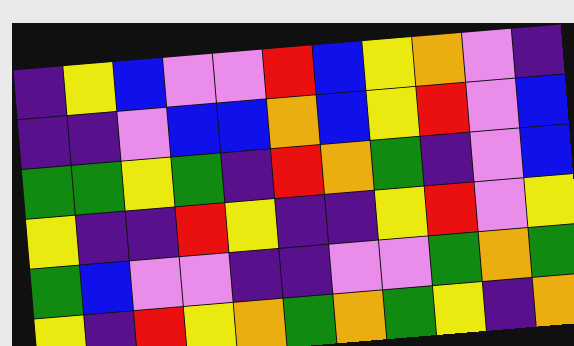[["indigo", "yellow", "blue", "violet", "violet", "red", "blue", "yellow", "orange", "violet", "indigo"], ["indigo", "indigo", "violet", "blue", "blue", "orange", "blue", "yellow", "red", "violet", "blue"], ["green", "green", "yellow", "green", "indigo", "red", "orange", "green", "indigo", "violet", "blue"], ["yellow", "indigo", "indigo", "red", "yellow", "indigo", "indigo", "yellow", "red", "violet", "yellow"], ["green", "blue", "violet", "violet", "indigo", "indigo", "violet", "violet", "green", "orange", "green"], ["yellow", "indigo", "red", "yellow", "orange", "green", "orange", "green", "yellow", "indigo", "orange"]]